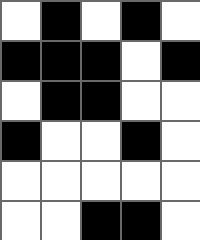[["white", "black", "white", "black", "white"], ["black", "black", "black", "white", "black"], ["white", "black", "black", "white", "white"], ["black", "white", "white", "black", "white"], ["white", "white", "white", "white", "white"], ["white", "white", "black", "black", "white"]]